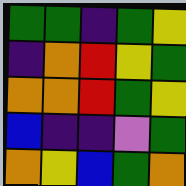[["green", "green", "indigo", "green", "yellow"], ["indigo", "orange", "red", "yellow", "green"], ["orange", "orange", "red", "green", "yellow"], ["blue", "indigo", "indigo", "violet", "green"], ["orange", "yellow", "blue", "green", "orange"]]